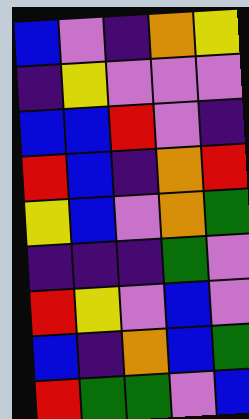[["blue", "violet", "indigo", "orange", "yellow"], ["indigo", "yellow", "violet", "violet", "violet"], ["blue", "blue", "red", "violet", "indigo"], ["red", "blue", "indigo", "orange", "red"], ["yellow", "blue", "violet", "orange", "green"], ["indigo", "indigo", "indigo", "green", "violet"], ["red", "yellow", "violet", "blue", "violet"], ["blue", "indigo", "orange", "blue", "green"], ["red", "green", "green", "violet", "blue"]]